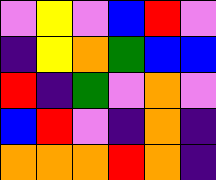[["violet", "yellow", "violet", "blue", "red", "violet"], ["indigo", "yellow", "orange", "green", "blue", "blue"], ["red", "indigo", "green", "violet", "orange", "violet"], ["blue", "red", "violet", "indigo", "orange", "indigo"], ["orange", "orange", "orange", "red", "orange", "indigo"]]